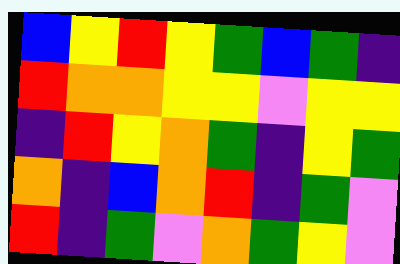[["blue", "yellow", "red", "yellow", "green", "blue", "green", "indigo"], ["red", "orange", "orange", "yellow", "yellow", "violet", "yellow", "yellow"], ["indigo", "red", "yellow", "orange", "green", "indigo", "yellow", "green"], ["orange", "indigo", "blue", "orange", "red", "indigo", "green", "violet"], ["red", "indigo", "green", "violet", "orange", "green", "yellow", "violet"]]